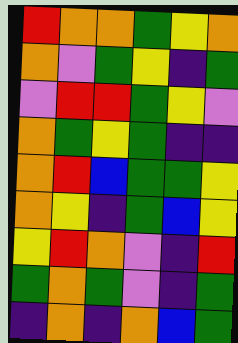[["red", "orange", "orange", "green", "yellow", "orange"], ["orange", "violet", "green", "yellow", "indigo", "green"], ["violet", "red", "red", "green", "yellow", "violet"], ["orange", "green", "yellow", "green", "indigo", "indigo"], ["orange", "red", "blue", "green", "green", "yellow"], ["orange", "yellow", "indigo", "green", "blue", "yellow"], ["yellow", "red", "orange", "violet", "indigo", "red"], ["green", "orange", "green", "violet", "indigo", "green"], ["indigo", "orange", "indigo", "orange", "blue", "green"]]